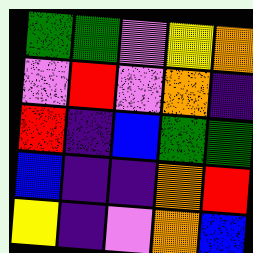[["green", "green", "violet", "yellow", "orange"], ["violet", "red", "violet", "orange", "indigo"], ["red", "indigo", "blue", "green", "green"], ["blue", "indigo", "indigo", "orange", "red"], ["yellow", "indigo", "violet", "orange", "blue"]]